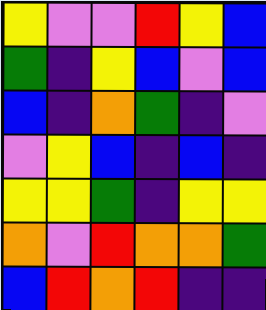[["yellow", "violet", "violet", "red", "yellow", "blue"], ["green", "indigo", "yellow", "blue", "violet", "blue"], ["blue", "indigo", "orange", "green", "indigo", "violet"], ["violet", "yellow", "blue", "indigo", "blue", "indigo"], ["yellow", "yellow", "green", "indigo", "yellow", "yellow"], ["orange", "violet", "red", "orange", "orange", "green"], ["blue", "red", "orange", "red", "indigo", "indigo"]]